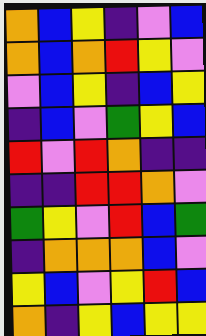[["orange", "blue", "yellow", "indigo", "violet", "blue"], ["orange", "blue", "orange", "red", "yellow", "violet"], ["violet", "blue", "yellow", "indigo", "blue", "yellow"], ["indigo", "blue", "violet", "green", "yellow", "blue"], ["red", "violet", "red", "orange", "indigo", "indigo"], ["indigo", "indigo", "red", "red", "orange", "violet"], ["green", "yellow", "violet", "red", "blue", "green"], ["indigo", "orange", "orange", "orange", "blue", "violet"], ["yellow", "blue", "violet", "yellow", "red", "blue"], ["orange", "indigo", "yellow", "blue", "yellow", "yellow"]]